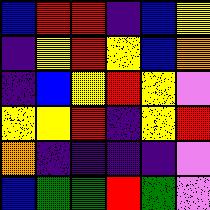[["blue", "red", "red", "indigo", "blue", "yellow"], ["indigo", "yellow", "red", "yellow", "blue", "orange"], ["indigo", "blue", "yellow", "red", "yellow", "violet"], ["yellow", "yellow", "red", "indigo", "yellow", "red"], ["orange", "indigo", "indigo", "indigo", "indigo", "violet"], ["blue", "green", "green", "red", "green", "violet"]]